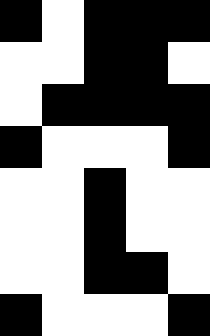[["black", "white", "black", "black", "black"], ["white", "white", "black", "black", "white"], ["white", "black", "black", "black", "black"], ["black", "white", "white", "white", "black"], ["white", "white", "black", "white", "white"], ["white", "white", "black", "white", "white"], ["white", "white", "black", "black", "white"], ["black", "white", "white", "white", "black"]]